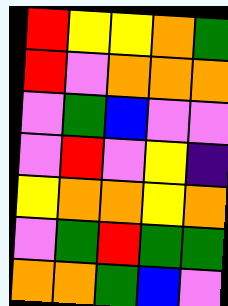[["red", "yellow", "yellow", "orange", "green"], ["red", "violet", "orange", "orange", "orange"], ["violet", "green", "blue", "violet", "violet"], ["violet", "red", "violet", "yellow", "indigo"], ["yellow", "orange", "orange", "yellow", "orange"], ["violet", "green", "red", "green", "green"], ["orange", "orange", "green", "blue", "violet"]]